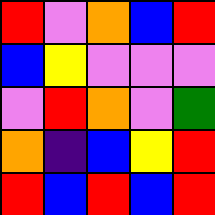[["red", "violet", "orange", "blue", "red"], ["blue", "yellow", "violet", "violet", "violet"], ["violet", "red", "orange", "violet", "green"], ["orange", "indigo", "blue", "yellow", "red"], ["red", "blue", "red", "blue", "red"]]